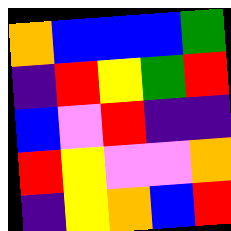[["orange", "blue", "blue", "blue", "green"], ["indigo", "red", "yellow", "green", "red"], ["blue", "violet", "red", "indigo", "indigo"], ["red", "yellow", "violet", "violet", "orange"], ["indigo", "yellow", "orange", "blue", "red"]]